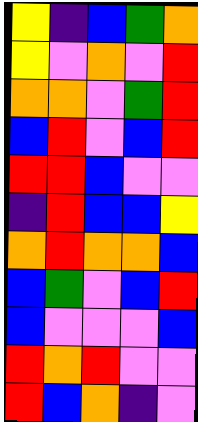[["yellow", "indigo", "blue", "green", "orange"], ["yellow", "violet", "orange", "violet", "red"], ["orange", "orange", "violet", "green", "red"], ["blue", "red", "violet", "blue", "red"], ["red", "red", "blue", "violet", "violet"], ["indigo", "red", "blue", "blue", "yellow"], ["orange", "red", "orange", "orange", "blue"], ["blue", "green", "violet", "blue", "red"], ["blue", "violet", "violet", "violet", "blue"], ["red", "orange", "red", "violet", "violet"], ["red", "blue", "orange", "indigo", "violet"]]